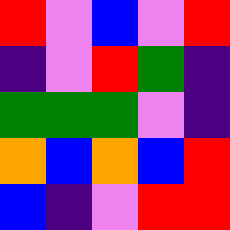[["red", "violet", "blue", "violet", "red"], ["indigo", "violet", "red", "green", "indigo"], ["green", "green", "green", "violet", "indigo"], ["orange", "blue", "orange", "blue", "red"], ["blue", "indigo", "violet", "red", "red"]]